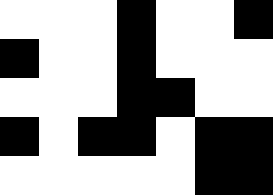[["white", "white", "white", "black", "white", "white", "black"], ["black", "white", "white", "black", "white", "white", "white"], ["white", "white", "white", "black", "black", "white", "white"], ["black", "white", "black", "black", "white", "black", "black"], ["white", "white", "white", "white", "white", "black", "black"]]